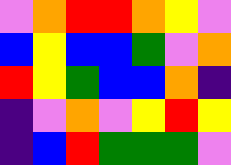[["violet", "orange", "red", "red", "orange", "yellow", "violet"], ["blue", "yellow", "blue", "blue", "green", "violet", "orange"], ["red", "yellow", "green", "blue", "blue", "orange", "indigo"], ["indigo", "violet", "orange", "violet", "yellow", "red", "yellow"], ["indigo", "blue", "red", "green", "green", "green", "violet"]]